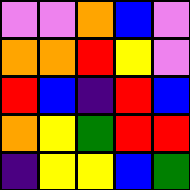[["violet", "violet", "orange", "blue", "violet"], ["orange", "orange", "red", "yellow", "violet"], ["red", "blue", "indigo", "red", "blue"], ["orange", "yellow", "green", "red", "red"], ["indigo", "yellow", "yellow", "blue", "green"]]